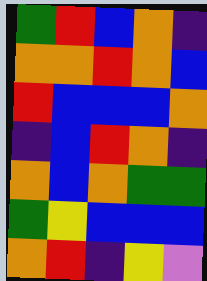[["green", "red", "blue", "orange", "indigo"], ["orange", "orange", "red", "orange", "blue"], ["red", "blue", "blue", "blue", "orange"], ["indigo", "blue", "red", "orange", "indigo"], ["orange", "blue", "orange", "green", "green"], ["green", "yellow", "blue", "blue", "blue"], ["orange", "red", "indigo", "yellow", "violet"]]